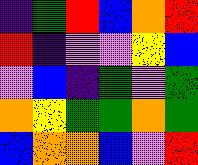[["indigo", "green", "red", "blue", "orange", "red"], ["red", "indigo", "violet", "violet", "yellow", "blue"], ["violet", "blue", "indigo", "green", "violet", "green"], ["orange", "yellow", "green", "green", "orange", "green"], ["blue", "orange", "orange", "blue", "violet", "red"]]